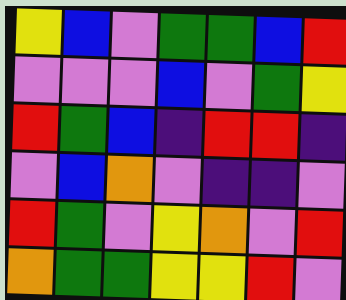[["yellow", "blue", "violet", "green", "green", "blue", "red"], ["violet", "violet", "violet", "blue", "violet", "green", "yellow"], ["red", "green", "blue", "indigo", "red", "red", "indigo"], ["violet", "blue", "orange", "violet", "indigo", "indigo", "violet"], ["red", "green", "violet", "yellow", "orange", "violet", "red"], ["orange", "green", "green", "yellow", "yellow", "red", "violet"]]